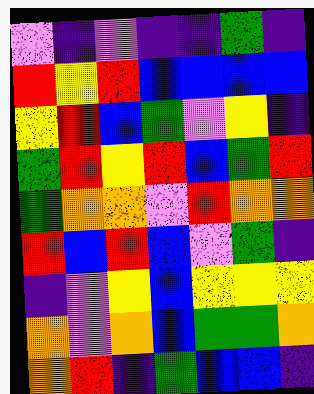[["violet", "indigo", "violet", "indigo", "indigo", "green", "indigo"], ["red", "yellow", "red", "blue", "blue", "blue", "blue"], ["yellow", "red", "blue", "green", "violet", "yellow", "indigo"], ["green", "red", "yellow", "red", "blue", "green", "red"], ["green", "orange", "orange", "violet", "red", "orange", "orange"], ["red", "blue", "red", "blue", "violet", "green", "indigo"], ["indigo", "violet", "yellow", "blue", "yellow", "yellow", "yellow"], ["orange", "violet", "orange", "blue", "green", "green", "orange"], ["orange", "red", "indigo", "green", "blue", "blue", "indigo"]]